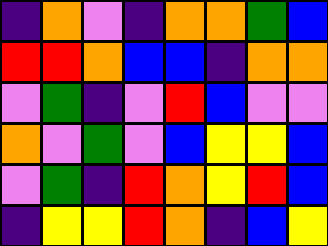[["indigo", "orange", "violet", "indigo", "orange", "orange", "green", "blue"], ["red", "red", "orange", "blue", "blue", "indigo", "orange", "orange"], ["violet", "green", "indigo", "violet", "red", "blue", "violet", "violet"], ["orange", "violet", "green", "violet", "blue", "yellow", "yellow", "blue"], ["violet", "green", "indigo", "red", "orange", "yellow", "red", "blue"], ["indigo", "yellow", "yellow", "red", "orange", "indigo", "blue", "yellow"]]